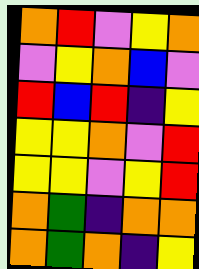[["orange", "red", "violet", "yellow", "orange"], ["violet", "yellow", "orange", "blue", "violet"], ["red", "blue", "red", "indigo", "yellow"], ["yellow", "yellow", "orange", "violet", "red"], ["yellow", "yellow", "violet", "yellow", "red"], ["orange", "green", "indigo", "orange", "orange"], ["orange", "green", "orange", "indigo", "yellow"]]